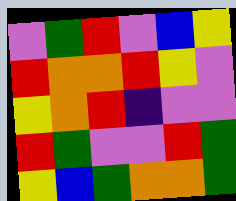[["violet", "green", "red", "violet", "blue", "yellow"], ["red", "orange", "orange", "red", "yellow", "violet"], ["yellow", "orange", "red", "indigo", "violet", "violet"], ["red", "green", "violet", "violet", "red", "green"], ["yellow", "blue", "green", "orange", "orange", "green"]]